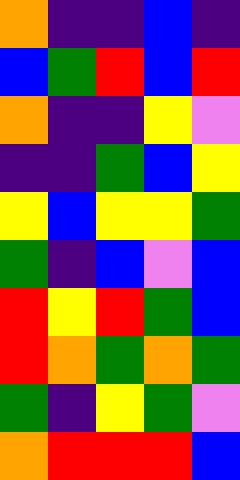[["orange", "indigo", "indigo", "blue", "indigo"], ["blue", "green", "red", "blue", "red"], ["orange", "indigo", "indigo", "yellow", "violet"], ["indigo", "indigo", "green", "blue", "yellow"], ["yellow", "blue", "yellow", "yellow", "green"], ["green", "indigo", "blue", "violet", "blue"], ["red", "yellow", "red", "green", "blue"], ["red", "orange", "green", "orange", "green"], ["green", "indigo", "yellow", "green", "violet"], ["orange", "red", "red", "red", "blue"]]